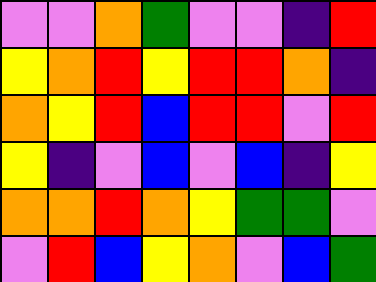[["violet", "violet", "orange", "green", "violet", "violet", "indigo", "red"], ["yellow", "orange", "red", "yellow", "red", "red", "orange", "indigo"], ["orange", "yellow", "red", "blue", "red", "red", "violet", "red"], ["yellow", "indigo", "violet", "blue", "violet", "blue", "indigo", "yellow"], ["orange", "orange", "red", "orange", "yellow", "green", "green", "violet"], ["violet", "red", "blue", "yellow", "orange", "violet", "blue", "green"]]